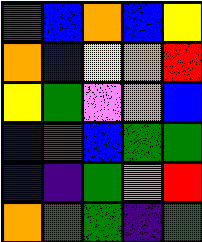[["green", "blue", "orange", "blue", "yellow"], ["orange", "blue", "yellow", "orange", "red"], ["yellow", "green", "violet", "orange", "blue"], ["blue", "red", "blue", "green", "green"], ["blue", "indigo", "green", "orange", "red"], ["orange", "green", "green", "indigo", "green"]]